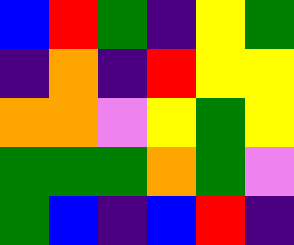[["blue", "red", "green", "indigo", "yellow", "green"], ["indigo", "orange", "indigo", "red", "yellow", "yellow"], ["orange", "orange", "violet", "yellow", "green", "yellow"], ["green", "green", "green", "orange", "green", "violet"], ["green", "blue", "indigo", "blue", "red", "indigo"]]